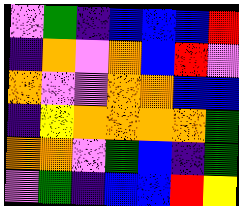[["violet", "green", "indigo", "blue", "blue", "blue", "red"], ["indigo", "orange", "violet", "orange", "blue", "red", "violet"], ["orange", "violet", "violet", "orange", "orange", "blue", "blue"], ["indigo", "yellow", "orange", "orange", "orange", "orange", "green"], ["orange", "orange", "violet", "green", "blue", "indigo", "green"], ["violet", "green", "indigo", "blue", "blue", "red", "yellow"]]